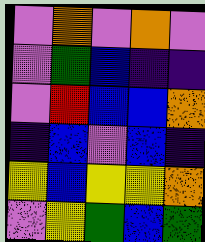[["violet", "orange", "violet", "orange", "violet"], ["violet", "green", "blue", "indigo", "indigo"], ["violet", "red", "blue", "blue", "orange"], ["indigo", "blue", "violet", "blue", "indigo"], ["yellow", "blue", "yellow", "yellow", "orange"], ["violet", "yellow", "green", "blue", "green"]]